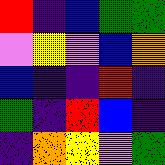[["red", "indigo", "blue", "green", "green"], ["violet", "yellow", "violet", "blue", "orange"], ["blue", "indigo", "indigo", "red", "indigo"], ["green", "indigo", "red", "blue", "indigo"], ["indigo", "orange", "yellow", "violet", "green"]]